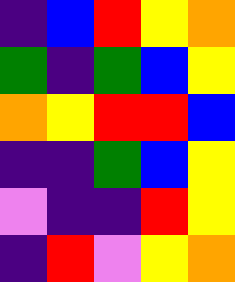[["indigo", "blue", "red", "yellow", "orange"], ["green", "indigo", "green", "blue", "yellow"], ["orange", "yellow", "red", "red", "blue"], ["indigo", "indigo", "green", "blue", "yellow"], ["violet", "indigo", "indigo", "red", "yellow"], ["indigo", "red", "violet", "yellow", "orange"]]